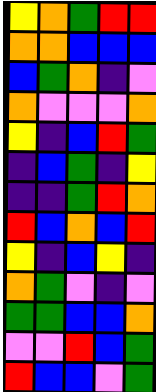[["yellow", "orange", "green", "red", "red"], ["orange", "orange", "blue", "blue", "blue"], ["blue", "green", "orange", "indigo", "violet"], ["orange", "violet", "violet", "violet", "orange"], ["yellow", "indigo", "blue", "red", "green"], ["indigo", "blue", "green", "indigo", "yellow"], ["indigo", "indigo", "green", "red", "orange"], ["red", "blue", "orange", "blue", "red"], ["yellow", "indigo", "blue", "yellow", "indigo"], ["orange", "green", "violet", "indigo", "violet"], ["green", "green", "blue", "blue", "orange"], ["violet", "violet", "red", "blue", "green"], ["red", "blue", "blue", "violet", "green"]]